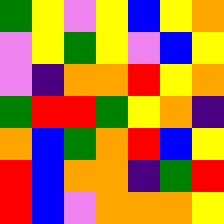[["green", "yellow", "violet", "yellow", "blue", "yellow", "orange"], ["violet", "yellow", "green", "yellow", "violet", "blue", "yellow"], ["violet", "indigo", "orange", "orange", "red", "yellow", "orange"], ["green", "red", "red", "green", "yellow", "orange", "indigo"], ["orange", "blue", "green", "orange", "red", "blue", "yellow"], ["red", "blue", "orange", "orange", "indigo", "green", "red"], ["red", "blue", "violet", "orange", "orange", "orange", "yellow"]]